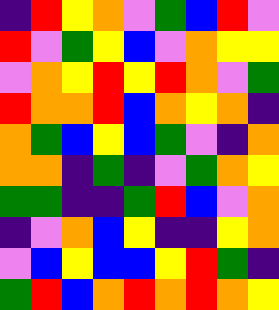[["indigo", "red", "yellow", "orange", "violet", "green", "blue", "red", "violet"], ["red", "violet", "green", "yellow", "blue", "violet", "orange", "yellow", "yellow"], ["violet", "orange", "yellow", "red", "yellow", "red", "orange", "violet", "green"], ["red", "orange", "orange", "red", "blue", "orange", "yellow", "orange", "indigo"], ["orange", "green", "blue", "yellow", "blue", "green", "violet", "indigo", "orange"], ["orange", "orange", "indigo", "green", "indigo", "violet", "green", "orange", "yellow"], ["green", "green", "indigo", "indigo", "green", "red", "blue", "violet", "orange"], ["indigo", "violet", "orange", "blue", "yellow", "indigo", "indigo", "yellow", "orange"], ["violet", "blue", "yellow", "blue", "blue", "yellow", "red", "green", "indigo"], ["green", "red", "blue", "orange", "red", "orange", "red", "orange", "yellow"]]